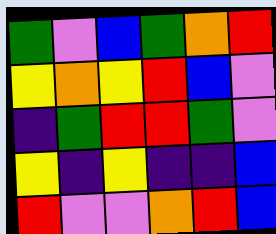[["green", "violet", "blue", "green", "orange", "red"], ["yellow", "orange", "yellow", "red", "blue", "violet"], ["indigo", "green", "red", "red", "green", "violet"], ["yellow", "indigo", "yellow", "indigo", "indigo", "blue"], ["red", "violet", "violet", "orange", "red", "blue"]]